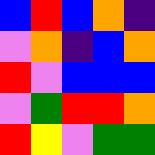[["blue", "red", "blue", "orange", "indigo"], ["violet", "orange", "indigo", "blue", "orange"], ["red", "violet", "blue", "blue", "blue"], ["violet", "green", "red", "red", "orange"], ["red", "yellow", "violet", "green", "green"]]